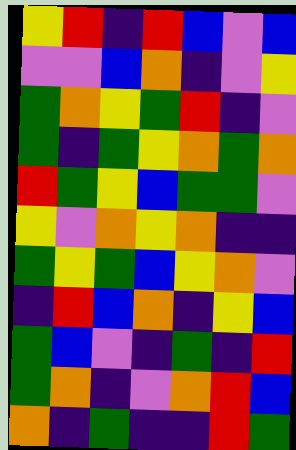[["yellow", "red", "indigo", "red", "blue", "violet", "blue"], ["violet", "violet", "blue", "orange", "indigo", "violet", "yellow"], ["green", "orange", "yellow", "green", "red", "indigo", "violet"], ["green", "indigo", "green", "yellow", "orange", "green", "orange"], ["red", "green", "yellow", "blue", "green", "green", "violet"], ["yellow", "violet", "orange", "yellow", "orange", "indigo", "indigo"], ["green", "yellow", "green", "blue", "yellow", "orange", "violet"], ["indigo", "red", "blue", "orange", "indigo", "yellow", "blue"], ["green", "blue", "violet", "indigo", "green", "indigo", "red"], ["green", "orange", "indigo", "violet", "orange", "red", "blue"], ["orange", "indigo", "green", "indigo", "indigo", "red", "green"]]